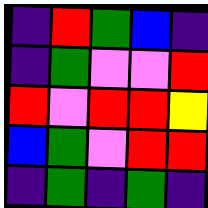[["indigo", "red", "green", "blue", "indigo"], ["indigo", "green", "violet", "violet", "red"], ["red", "violet", "red", "red", "yellow"], ["blue", "green", "violet", "red", "red"], ["indigo", "green", "indigo", "green", "indigo"]]